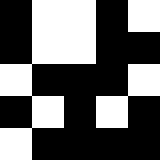[["black", "white", "white", "black", "white"], ["black", "white", "white", "black", "black"], ["white", "black", "black", "black", "white"], ["black", "white", "black", "white", "black"], ["white", "black", "black", "black", "black"]]